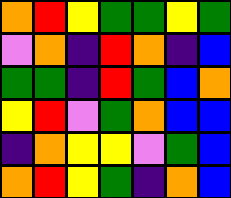[["orange", "red", "yellow", "green", "green", "yellow", "green"], ["violet", "orange", "indigo", "red", "orange", "indigo", "blue"], ["green", "green", "indigo", "red", "green", "blue", "orange"], ["yellow", "red", "violet", "green", "orange", "blue", "blue"], ["indigo", "orange", "yellow", "yellow", "violet", "green", "blue"], ["orange", "red", "yellow", "green", "indigo", "orange", "blue"]]